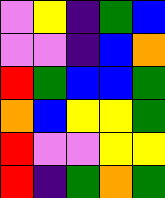[["violet", "yellow", "indigo", "green", "blue"], ["violet", "violet", "indigo", "blue", "orange"], ["red", "green", "blue", "blue", "green"], ["orange", "blue", "yellow", "yellow", "green"], ["red", "violet", "violet", "yellow", "yellow"], ["red", "indigo", "green", "orange", "green"]]